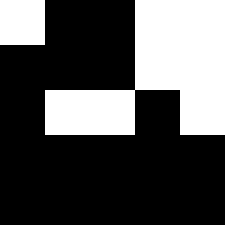[["white", "black", "black", "white", "white"], ["black", "black", "black", "white", "white"], ["black", "white", "white", "black", "white"], ["black", "black", "black", "black", "black"], ["black", "black", "black", "black", "black"]]